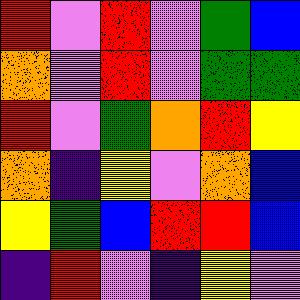[["red", "violet", "red", "violet", "green", "blue"], ["orange", "violet", "red", "violet", "green", "green"], ["red", "violet", "green", "orange", "red", "yellow"], ["orange", "indigo", "yellow", "violet", "orange", "blue"], ["yellow", "green", "blue", "red", "red", "blue"], ["indigo", "red", "violet", "indigo", "yellow", "violet"]]